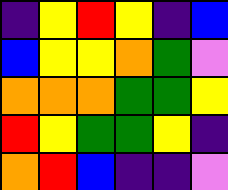[["indigo", "yellow", "red", "yellow", "indigo", "blue"], ["blue", "yellow", "yellow", "orange", "green", "violet"], ["orange", "orange", "orange", "green", "green", "yellow"], ["red", "yellow", "green", "green", "yellow", "indigo"], ["orange", "red", "blue", "indigo", "indigo", "violet"]]